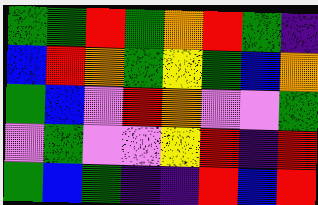[["green", "green", "red", "green", "orange", "red", "green", "indigo"], ["blue", "red", "orange", "green", "yellow", "green", "blue", "orange"], ["green", "blue", "violet", "red", "orange", "violet", "violet", "green"], ["violet", "green", "violet", "violet", "yellow", "red", "indigo", "red"], ["green", "blue", "green", "indigo", "indigo", "red", "blue", "red"]]